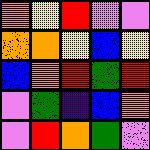[["orange", "yellow", "red", "violet", "violet"], ["orange", "orange", "yellow", "blue", "yellow"], ["blue", "orange", "red", "green", "red"], ["violet", "green", "indigo", "blue", "orange"], ["violet", "red", "orange", "green", "violet"]]